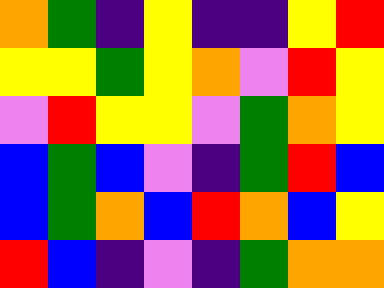[["orange", "green", "indigo", "yellow", "indigo", "indigo", "yellow", "red"], ["yellow", "yellow", "green", "yellow", "orange", "violet", "red", "yellow"], ["violet", "red", "yellow", "yellow", "violet", "green", "orange", "yellow"], ["blue", "green", "blue", "violet", "indigo", "green", "red", "blue"], ["blue", "green", "orange", "blue", "red", "orange", "blue", "yellow"], ["red", "blue", "indigo", "violet", "indigo", "green", "orange", "orange"]]